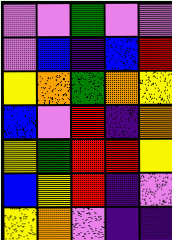[["violet", "violet", "green", "violet", "violet"], ["violet", "blue", "indigo", "blue", "red"], ["yellow", "orange", "green", "orange", "yellow"], ["blue", "violet", "red", "indigo", "orange"], ["yellow", "green", "red", "red", "yellow"], ["blue", "yellow", "red", "indigo", "violet"], ["yellow", "orange", "violet", "indigo", "indigo"]]